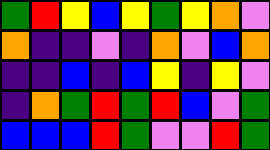[["green", "red", "yellow", "blue", "yellow", "green", "yellow", "orange", "violet"], ["orange", "indigo", "indigo", "violet", "indigo", "orange", "violet", "blue", "orange"], ["indigo", "indigo", "blue", "indigo", "blue", "yellow", "indigo", "yellow", "violet"], ["indigo", "orange", "green", "red", "green", "red", "blue", "violet", "green"], ["blue", "blue", "blue", "red", "green", "violet", "violet", "red", "green"]]